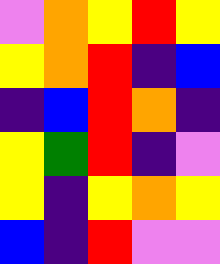[["violet", "orange", "yellow", "red", "yellow"], ["yellow", "orange", "red", "indigo", "blue"], ["indigo", "blue", "red", "orange", "indigo"], ["yellow", "green", "red", "indigo", "violet"], ["yellow", "indigo", "yellow", "orange", "yellow"], ["blue", "indigo", "red", "violet", "violet"]]